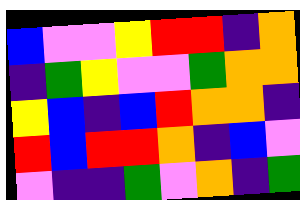[["blue", "violet", "violet", "yellow", "red", "red", "indigo", "orange"], ["indigo", "green", "yellow", "violet", "violet", "green", "orange", "orange"], ["yellow", "blue", "indigo", "blue", "red", "orange", "orange", "indigo"], ["red", "blue", "red", "red", "orange", "indigo", "blue", "violet"], ["violet", "indigo", "indigo", "green", "violet", "orange", "indigo", "green"]]